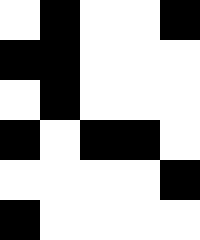[["white", "black", "white", "white", "black"], ["black", "black", "white", "white", "white"], ["white", "black", "white", "white", "white"], ["black", "white", "black", "black", "white"], ["white", "white", "white", "white", "black"], ["black", "white", "white", "white", "white"]]